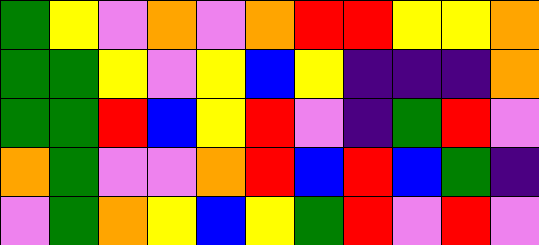[["green", "yellow", "violet", "orange", "violet", "orange", "red", "red", "yellow", "yellow", "orange"], ["green", "green", "yellow", "violet", "yellow", "blue", "yellow", "indigo", "indigo", "indigo", "orange"], ["green", "green", "red", "blue", "yellow", "red", "violet", "indigo", "green", "red", "violet"], ["orange", "green", "violet", "violet", "orange", "red", "blue", "red", "blue", "green", "indigo"], ["violet", "green", "orange", "yellow", "blue", "yellow", "green", "red", "violet", "red", "violet"]]